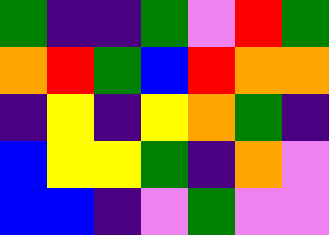[["green", "indigo", "indigo", "green", "violet", "red", "green"], ["orange", "red", "green", "blue", "red", "orange", "orange"], ["indigo", "yellow", "indigo", "yellow", "orange", "green", "indigo"], ["blue", "yellow", "yellow", "green", "indigo", "orange", "violet"], ["blue", "blue", "indigo", "violet", "green", "violet", "violet"]]